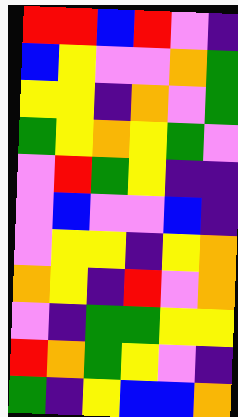[["red", "red", "blue", "red", "violet", "indigo"], ["blue", "yellow", "violet", "violet", "orange", "green"], ["yellow", "yellow", "indigo", "orange", "violet", "green"], ["green", "yellow", "orange", "yellow", "green", "violet"], ["violet", "red", "green", "yellow", "indigo", "indigo"], ["violet", "blue", "violet", "violet", "blue", "indigo"], ["violet", "yellow", "yellow", "indigo", "yellow", "orange"], ["orange", "yellow", "indigo", "red", "violet", "orange"], ["violet", "indigo", "green", "green", "yellow", "yellow"], ["red", "orange", "green", "yellow", "violet", "indigo"], ["green", "indigo", "yellow", "blue", "blue", "orange"]]